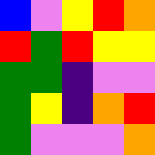[["blue", "violet", "yellow", "red", "orange"], ["red", "green", "red", "yellow", "yellow"], ["green", "green", "indigo", "violet", "violet"], ["green", "yellow", "indigo", "orange", "red"], ["green", "violet", "violet", "violet", "orange"]]